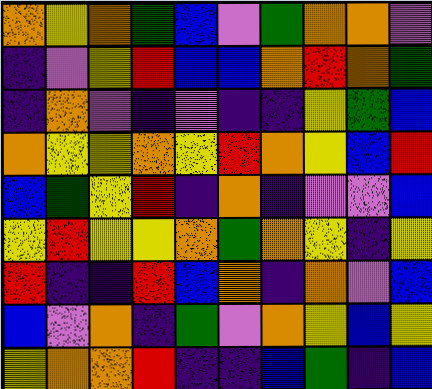[["orange", "yellow", "orange", "green", "blue", "violet", "green", "orange", "orange", "violet"], ["indigo", "violet", "yellow", "red", "blue", "blue", "orange", "red", "orange", "green"], ["indigo", "orange", "violet", "indigo", "violet", "indigo", "indigo", "yellow", "green", "blue"], ["orange", "yellow", "yellow", "orange", "yellow", "red", "orange", "yellow", "blue", "red"], ["blue", "green", "yellow", "red", "indigo", "orange", "indigo", "violet", "violet", "blue"], ["yellow", "red", "yellow", "yellow", "orange", "green", "orange", "yellow", "indigo", "yellow"], ["red", "indigo", "indigo", "red", "blue", "orange", "indigo", "orange", "violet", "blue"], ["blue", "violet", "orange", "indigo", "green", "violet", "orange", "yellow", "blue", "yellow"], ["yellow", "orange", "orange", "red", "indigo", "indigo", "blue", "green", "indigo", "blue"]]